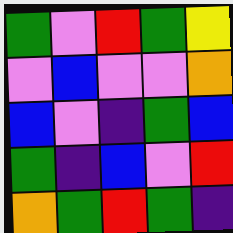[["green", "violet", "red", "green", "yellow"], ["violet", "blue", "violet", "violet", "orange"], ["blue", "violet", "indigo", "green", "blue"], ["green", "indigo", "blue", "violet", "red"], ["orange", "green", "red", "green", "indigo"]]